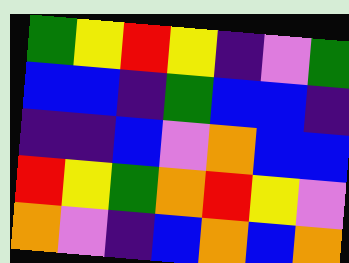[["green", "yellow", "red", "yellow", "indigo", "violet", "green"], ["blue", "blue", "indigo", "green", "blue", "blue", "indigo"], ["indigo", "indigo", "blue", "violet", "orange", "blue", "blue"], ["red", "yellow", "green", "orange", "red", "yellow", "violet"], ["orange", "violet", "indigo", "blue", "orange", "blue", "orange"]]